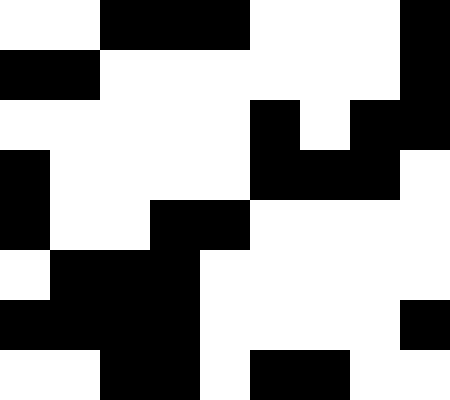[["white", "white", "black", "black", "black", "white", "white", "white", "black"], ["black", "black", "white", "white", "white", "white", "white", "white", "black"], ["white", "white", "white", "white", "white", "black", "white", "black", "black"], ["black", "white", "white", "white", "white", "black", "black", "black", "white"], ["black", "white", "white", "black", "black", "white", "white", "white", "white"], ["white", "black", "black", "black", "white", "white", "white", "white", "white"], ["black", "black", "black", "black", "white", "white", "white", "white", "black"], ["white", "white", "black", "black", "white", "black", "black", "white", "white"]]